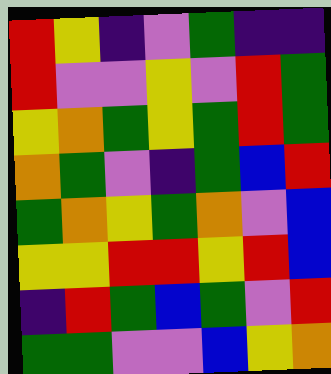[["red", "yellow", "indigo", "violet", "green", "indigo", "indigo"], ["red", "violet", "violet", "yellow", "violet", "red", "green"], ["yellow", "orange", "green", "yellow", "green", "red", "green"], ["orange", "green", "violet", "indigo", "green", "blue", "red"], ["green", "orange", "yellow", "green", "orange", "violet", "blue"], ["yellow", "yellow", "red", "red", "yellow", "red", "blue"], ["indigo", "red", "green", "blue", "green", "violet", "red"], ["green", "green", "violet", "violet", "blue", "yellow", "orange"]]